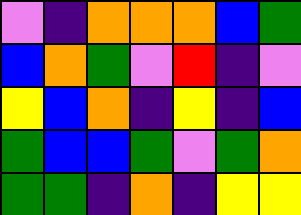[["violet", "indigo", "orange", "orange", "orange", "blue", "green"], ["blue", "orange", "green", "violet", "red", "indigo", "violet"], ["yellow", "blue", "orange", "indigo", "yellow", "indigo", "blue"], ["green", "blue", "blue", "green", "violet", "green", "orange"], ["green", "green", "indigo", "orange", "indigo", "yellow", "yellow"]]